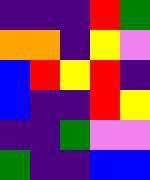[["indigo", "indigo", "indigo", "red", "green"], ["orange", "orange", "indigo", "yellow", "violet"], ["blue", "red", "yellow", "red", "indigo"], ["blue", "indigo", "indigo", "red", "yellow"], ["indigo", "indigo", "green", "violet", "violet"], ["green", "indigo", "indigo", "blue", "blue"]]